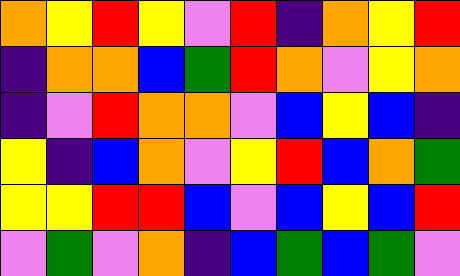[["orange", "yellow", "red", "yellow", "violet", "red", "indigo", "orange", "yellow", "red"], ["indigo", "orange", "orange", "blue", "green", "red", "orange", "violet", "yellow", "orange"], ["indigo", "violet", "red", "orange", "orange", "violet", "blue", "yellow", "blue", "indigo"], ["yellow", "indigo", "blue", "orange", "violet", "yellow", "red", "blue", "orange", "green"], ["yellow", "yellow", "red", "red", "blue", "violet", "blue", "yellow", "blue", "red"], ["violet", "green", "violet", "orange", "indigo", "blue", "green", "blue", "green", "violet"]]